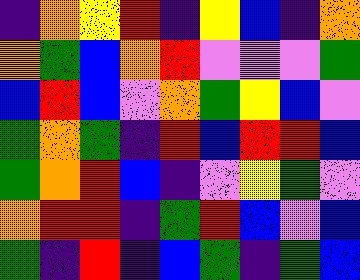[["indigo", "orange", "yellow", "red", "indigo", "yellow", "blue", "indigo", "orange"], ["orange", "green", "blue", "orange", "red", "violet", "violet", "violet", "green"], ["blue", "red", "blue", "violet", "orange", "green", "yellow", "blue", "violet"], ["green", "orange", "green", "indigo", "red", "blue", "red", "red", "blue"], ["green", "orange", "red", "blue", "indigo", "violet", "yellow", "green", "violet"], ["orange", "red", "red", "indigo", "green", "red", "blue", "violet", "blue"], ["green", "indigo", "red", "indigo", "blue", "green", "indigo", "green", "blue"]]